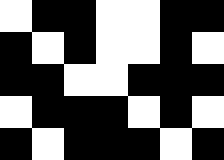[["white", "black", "black", "white", "white", "black", "black"], ["black", "white", "black", "white", "white", "black", "white"], ["black", "black", "white", "white", "black", "black", "black"], ["white", "black", "black", "black", "white", "black", "white"], ["black", "white", "black", "black", "black", "white", "black"]]